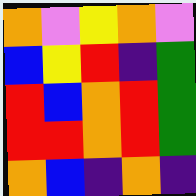[["orange", "violet", "yellow", "orange", "violet"], ["blue", "yellow", "red", "indigo", "green"], ["red", "blue", "orange", "red", "green"], ["red", "red", "orange", "red", "green"], ["orange", "blue", "indigo", "orange", "indigo"]]